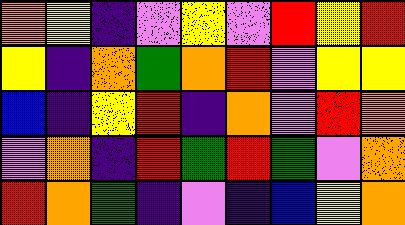[["orange", "yellow", "indigo", "violet", "yellow", "violet", "red", "yellow", "red"], ["yellow", "indigo", "orange", "green", "orange", "red", "violet", "yellow", "yellow"], ["blue", "indigo", "yellow", "red", "indigo", "orange", "violet", "red", "orange"], ["violet", "orange", "indigo", "red", "green", "red", "green", "violet", "orange"], ["red", "orange", "green", "indigo", "violet", "indigo", "blue", "yellow", "orange"]]